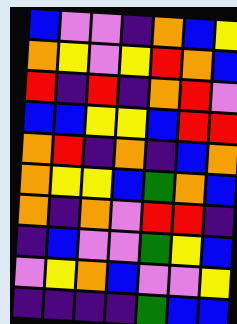[["blue", "violet", "violet", "indigo", "orange", "blue", "yellow"], ["orange", "yellow", "violet", "yellow", "red", "orange", "blue"], ["red", "indigo", "red", "indigo", "orange", "red", "violet"], ["blue", "blue", "yellow", "yellow", "blue", "red", "red"], ["orange", "red", "indigo", "orange", "indigo", "blue", "orange"], ["orange", "yellow", "yellow", "blue", "green", "orange", "blue"], ["orange", "indigo", "orange", "violet", "red", "red", "indigo"], ["indigo", "blue", "violet", "violet", "green", "yellow", "blue"], ["violet", "yellow", "orange", "blue", "violet", "violet", "yellow"], ["indigo", "indigo", "indigo", "indigo", "green", "blue", "blue"]]